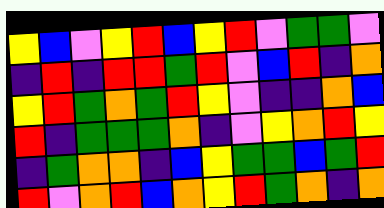[["yellow", "blue", "violet", "yellow", "red", "blue", "yellow", "red", "violet", "green", "green", "violet"], ["indigo", "red", "indigo", "red", "red", "green", "red", "violet", "blue", "red", "indigo", "orange"], ["yellow", "red", "green", "orange", "green", "red", "yellow", "violet", "indigo", "indigo", "orange", "blue"], ["red", "indigo", "green", "green", "green", "orange", "indigo", "violet", "yellow", "orange", "red", "yellow"], ["indigo", "green", "orange", "orange", "indigo", "blue", "yellow", "green", "green", "blue", "green", "red"], ["red", "violet", "orange", "red", "blue", "orange", "yellow", "red", "green", "orange", "indigo", "orange"]]